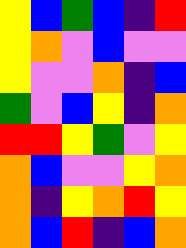[["yellow", "blue", "green", "blue", "indigo", "red"], ["yellow", "orange", "violet", "blue", "violet", "violet"], ["yellow", "violet", "violet", "orange", "indigo", "blue"], ["green", "violet", "blue", "yellow", "indigo", "orange"], ["red", "red", "yellow", "green", "violet", "yellow"], ["orange", "blue", "violet", "violet", "yellow", "orange"], ["orange", "indigo", "yellow", "orange", "red", "yellow"], ["orange", "blue", "red", "indigo", "blue", "orange"]]